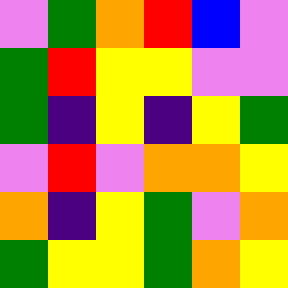[["violet", "green", "orange", "red", "blue", "violet"], ["green", "red", "yellow", "yellow", "violet", "violet"], ["green", "indigo", "yellow", "indigo", "yellow", "green"], ["violet", "red", "violet", "orange", "orange", "yellow"], ["orange", "indigo", "yellow", "green", "violet", "orange"], ["green", "yellow", "yellow", "green", "orange", "yellow"]]